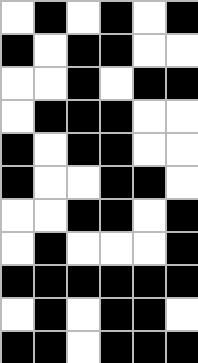[["white", "black", "white", "black", "white", "black"], ["black", "white", "black", "black", "white", "white"], ["white", "white", "black", "white", "black", "black"], ["white", "black", "black", "black", "white", "white"], ["black", "white", "black", "black", "white", "white"], ["black", "white", "white", "black", "black", "white"], ["white", "white", "black", "black", "white", "black"], ["white", "black", "white", "white", "white", "black"], ["black", "black", "black", "black", "black", "black"], ["white", "black", "white", "black", "black", "white"], ["black", "black", "white", "black", "black", "black"]]